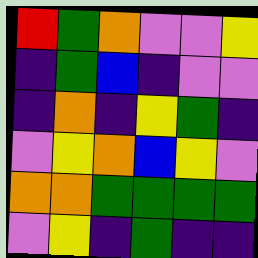[["red", "green", "orange", "violet", "violet", "yellow"], ["indigo", "green", "blue", "indigo", "violet", "violet"], ["indigo", "orange", "indigo", "yellow", "green", "indigo"], ["violet", "yellow", "orange", "blue", "yellow", "violet"], ["orange", "orange", "green", "green", "green", "green"], ["violet", "yellow", "indigo", "green", "indigo", "indigo"]]